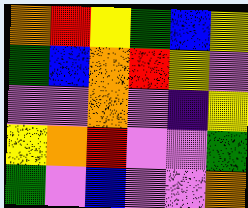[["orange", "red", "yellow", "green", "blue", "yellow"], ["green", "blue", "orange", "red", "yellow", "violet"], ["violet", "violet", "orange", "violet", "indigo", "yellow"], ["yellow", "orange", "red", "violet", "violet", "green"], ["green", "violet", "blue", "violet", "violet", "orange"]]